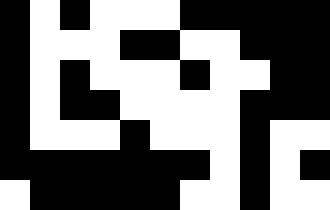[["black", "white", "black", "white", "white", "white", "black", "black", "black", "black", "black"], ["black", "white", "white", "white", "black", "black", "white", "white", "black", "black", "black"], ["black", "white", "black", "white", "white", "white", "black", "white", "white", "black", "black"], ["black", "white", "black", "black", "white", "white", "white", "white", "black", "black", "black"], ["black", "white", "white", "white", "black", "white", "white", "white", "black", "white", "white"], ["black", "black", "black", "black", "black", "black", "black", "white", "black", "white", "black"], ["white", "black", "black", "black", "black", "black", "white", "white", "black", "white", "white"]]